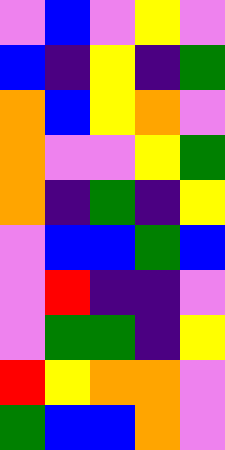[["violet", "blue", "violet", "yellow", "violet"], ["blue", "indigo", "yellow", "indigo", "green"], ["orange", "blue", "yellow", "orange", "violet"], ["orange", "violet", "violet", "yellow", "green"], ["orange", "indigo", "green", "indigo", "yellow"], ["violet", "blue", "blue", "green", "blue"], ["violet", "red", "indigo", "indigo", "violet"], ["violet", "green", "green", "indigo", "yellow"], ["red", "yellow", "orange", "orange", "violet"], ["green", "blue", "blue", "orange", "violet"]]